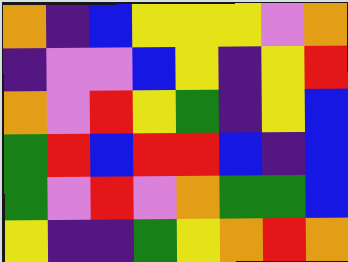[["orange", "indigo", "blue", "yellow", "yellow", "yellow", "violet", "orange"], ["indigo", "violet", "violet", "blue", "yellow", "indigo", "yellow", "red"], ["orange", "violet", "red", "yellow", "green", "indigo", "yellow", "blue"], ["green", "red", "blue", "red", "red", "blue", "indigo", "blue"], ["green", "violet", "red", "violet", "orange", "green", "green", "blue"], ["yellow", "indigo", "indigo", "green", "yellow", "orange", "red", "orange"]]